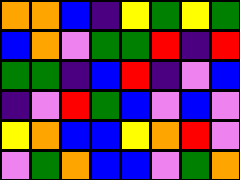[["orange", "orange", "blue", "indigo", "yellow", "green", "yellow", "green"], ["blue", "orange", "violet", "green", "green", "red", "indigo", "red"], ["green", "green", "indigo", "blue", "red", "indigo", "violet", "blue"], ["indigo", "violet", "red", "green", "blue", "violet", "blue", "violet"], ["yellow", "orange", "blue", "blue", "yellow", "orange", "red", "violet"], ["violet", "green", "orange", "blue", "blue", "violet", "green", "orange"]]